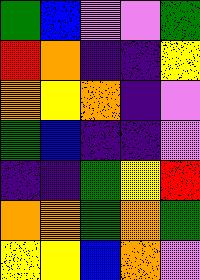[["green", "blue", "violet", "violet", "green"], ["red", "orange", "indigo", "indigo", "yellow"], ["orange", "yellow", "orange", "indigo", "violet"], ["green", "blue", "indigo", "indigo", "violet"], ["indigo", "indigo", "green", "yellow", "red"], ["orange", "orange", "green", "orange", "green"], ["yellow", "yellow", "blue", "orange", "violet"]]